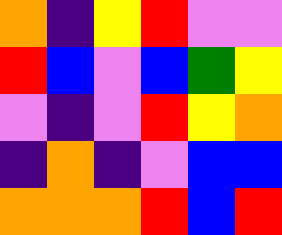[["orange", "indigo", "yellow", "red", "violet", "violet"], ["red", "blue", "violet", "blue", "green", "yellow"], ["violet", "indigo", "violet", "red", "yellow", "orange"], ["indigo", "orange", "indigo", "violet", "blue", "blue"], ["orange", "orange", "orange", "red", "blue", "red"]]